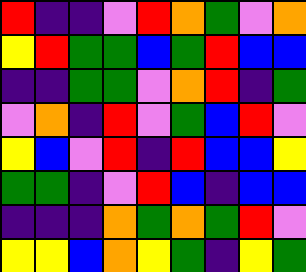[["red", "indigo", "indigo", "violet", "red", "orange", "green", "violet", "orange"], ["yellow", "red", "green", "green", "blue", "green", "red", "blue", "blue"], ["indigo", "indigo", "green", "green", "violet", "orange", "red", "indigo", "green"], ["violet", "orange", "indigo", "red", "violet", "green", "blue", "red", "violet"], ["yellow", "blue", "violet", "red", "indigo", "red", "blue", "blue", "yellow"], ["green", "green", "indigo", "violet", "red", "blue", "indigo", "blue", "blue"], ["indigo", "indigo", "indigo", "orange", "green", "orange", "green", "red", "violet"], ["yellow", "yellow", "blue", "orange", "yellow", "green", "indigo", "yellow", "green"]]